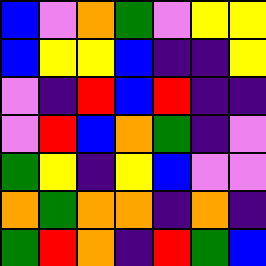[["blue", "violet", "orange", "green", "violet", "yellow", "yellow"], ["blue", "yellow", "yellow", "blue", "indigo", "indigo", "yellow"], ["violet", "indigo", "red", "blue", "red", "indigo", "indigo"], ["violet", "red", "blue", "orange", "green", "indigo", "violet"], ["green", "yellow", "indigo", "yellow", "blue", "violet", "violet"], ["orange", "green", "orange", "orange", "indigo", "orange", "indigo"], ["green", "red", "orange", "indigo", "red", "green", "blue"]]